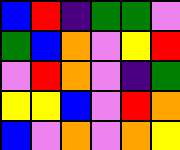[["blue", "red", "indigo", "green", "green", "violet"], ["green", "blue", "orange", "violet", "yellow", "red"], ["violet", "red", "orange", "violet", "indigo", "green"], ["yellow", "yellow", "blue", "violet", "red", "orange"], ["blue", "violet", "orange", "violet", "orange", "yellow"]]